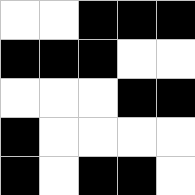[["white", "white", "black", "black", "black"], ["black", "black", "black", "white", "white"], ["white", "white", "white", "black", "black"], ["black", "white", "white", "white", "white"], ["black", "white", "black", "black", "white"]]